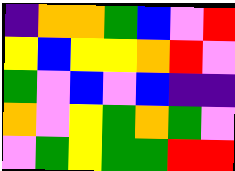[["indigo", "orange", "orange", "green", "blue", "violet", "red"], ["yellow", "blue", "yellow", "yellow", "orange", "red", "violet"], ["green", "violet", "blue", "violet", "blue", "indigo", "indigo"], ["orange", "violet", "yellow", "green", "orange", "green", "violet"], ["violet", "green", "yellow", "green", "green", "red", "red"]]